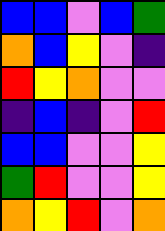[["blue", "blue", "violet", "blue", "green"], ["orange", "blue", "yellow", "violet", "indigo"], ["red", "yellow", "orange", "violet", "violet"], ["indigo", "blue", "indigo", "violet", "red"], ["blue", "blue", "violet", "violet", "yellow"], ["green", "red", "violet", "violet", "yellow"], ["orange", "yellow", "red", "violet", "orange"]]